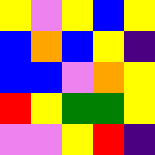[["yellow", "violet", "yellow", "blue", "yellow"], ["blue", "orange", "blue", "yellow", "indigo"], ["blue", "blue", "violet", "orange", "yellow"], ["red", "yellow", "green", "green", "yellow"], ["violet", "violet", "yellow", "red", "indigo"]]